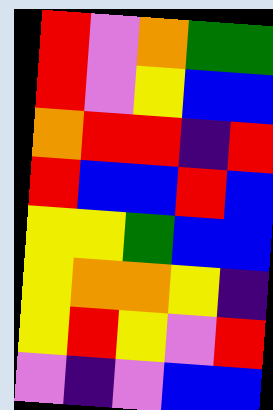[["red", "violet", "orange", "green", "green"], ["red", "violet", "yellow", "blue", "blue"], ["orange", "red", "red", "indigo", "red"], ["red", "blue", "blue", "red", "blue"], ["yellow", "yellow", "green", "blue", "blue"], ["yellow", "orange", "orange", "yellow", "indigo"], ["yellow", "red", "yellow", "violet", "red"], ["violet", "indigo", "violet", "blue", "blue"]]